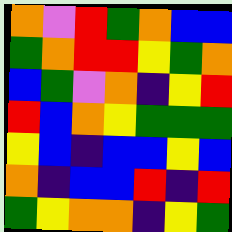[["orange", "violet", "red", "green", "orange", "blue", "blue"], ["green", "orange", "red", "red", "yellow", "green", "orange"], ["blue", "green", "violet", "orange", "indigo", "yellow", "red"], ["red", "blue", "orange", "yellow", "green", "green", "green"], ["yellow", "blue", "indigo", "blue", "blue", "yellow", "blue"], ["orange", "indigo", "blue", "blue", "red", "indigo", "red"], ["green", "yellow", "orange", "orange", "indigo", "yellow", "green"]]